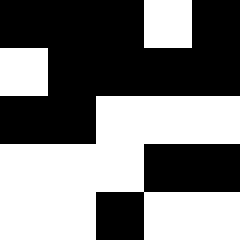[["black", "black", "black", "white", "black"], ["white", "black", "black", "black", "black"], ["black", "black", "white", "white", "white"], ["white", "white", "white", "black", "black"], ["white", "white", "black", "white", "white"]]